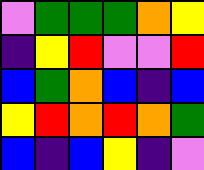[["violet", "green", "green", "green", "orange", "yellow"], ["indigo", "yellow", "red", "violet", "violet", "red"], ["blue", "green", "orange", "blue", "indigo", "blue"], ["yellow", "red", "orange", "red", "orange", "green"], ["blue", "indigo", "blue", "yellow", "indigo", "violet"]]